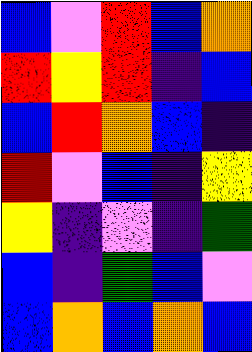[["blue", "violet", "red", "blue", "orange"], ["red", "yellow", "red", "indigo", "blue"], ["blue", "red", "orange", "blue", "indigo"], ["red", "violet", "blue", "indigo", "yellow"], ["yellow", "indigo", "violet", "indigo", "green"], ["blue", "indigo", "green", "blue", "violet"], ["blue", "orange", "blue", "orange", "blue"]]